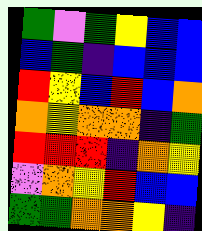[["green", "violet", "green", "yellow", "blue", "blue"], ["blue", "green", "indigo", "blue", "blue", "blue"], ["red", "yellow", "blue", "red", "blue", "orange"], ["orange", "yellow", "orange", "orange", "indigo", "green"], ["red", "red", "red", "indigo", "orange", "yellow"], ["violet", "orange", "yellow", "red", "blue", "blue"], ["green", "green", "orange", "orange", "yellow", "indigo"]]